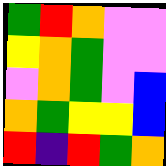[["green", "red", "orange", "violet", "violet"], ["yellow", "orange", "green", "violet", "violet"], ["violet", "orange", "green", "violet", "blue"], ["orange", "green", "yellow", "yellow", "blue"], ["red", "indigo", "red", "green", "orange"]]